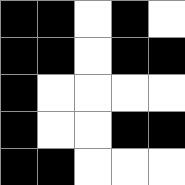[["black", "black", "white", "black", "white"], ["black", "black", "white", "black", "black"], ["black", "white", "white", "white", "white"], ["black", "white", "white", "black", "black"], ["black", "black", "white", "white", "white"]]